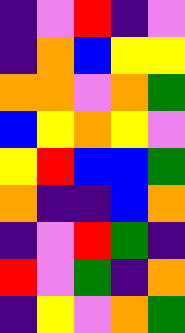[["indigo", "violet", "red", "indigo", "violet"], ["indigo", "orange", "blue", "yellow", "yellow"], ["orange", "orange", "violet", "orange", "green"], ["blue", "yellow", "orange", "yellow", "violet"], ["yellow", "red", "blue", "blue", "green"], ["orange", "indigo", "indigo", "blue", "orange"], ["indigo", "violet", "red", "green", "indigo"], ["red", "violet", "green", "indigo", "orange"], ["indigo", "yellow", "violet", "orange", "green"]]